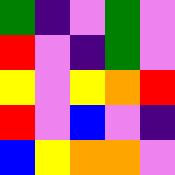[["green", "indigo", "violet", "green", "violet"], ["red", "violet", "indigo", "green", "violet"], ["yellow", "violet", "yellow", "orange", "red"], ["red", "violet", "blue", "violet", "indigo"], ["blue", "yellow", "orange", "orange", "violet"]]